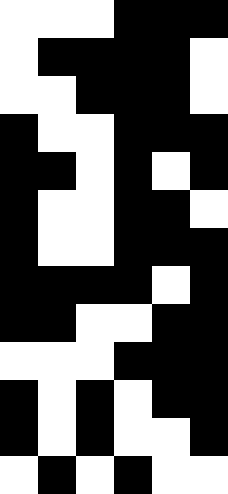[["white", "white", "white", "black", "black", "black"], ["white", "black", "black", "black", "black", "white"], ["white", "white", "black", "black", "black", "white"], ["black", "white", "white", "black", "black", "black"], ["black", "black", "white", "black", "white", "black"], ["black", "white", "white", "black", "black", "white"], ["black", "white", "white", "black", "black", "black"], ["black", "black", "black", "black", "white", "black"], ["black", "black", "white", "white", "black", "black"], ["white", "white", "white", "black", "black", "black"], ["black", "white", "black", "white", "black", "black"], ["black", "white", "black", "white", "white", "black"], ["white", "black", "white", "black", "white", "white"]]